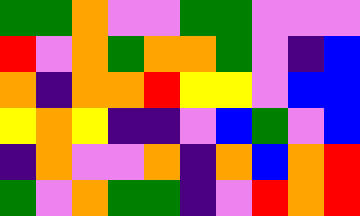[["green", "green", "orange", "violet", "violet", "green", "green", "violet", "violet", "violet"], ["red", "violet", "orange", "green", "orange", "orange", "green", "violet", "indigo", "blue"], ["orange", "indigo", "orange", "orange", "red", "yellow", "yellow", "violet", "blue", "blue"], ["yellow", "orange", "yellow", "indigo", "indigo", "violet", "blue", "green", "violet", "blue"], ["indigo", "orange", "violet", "violet", "orange", "indigo", "orange", "blue", "orange", "red"], ["green", "violet", "orange", "green", "green", "indigo", "violet", "red", "orange", "red"]]